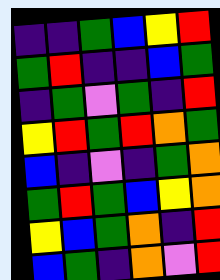[["indigo", "indigo", "green", "blue", "yellow", "red"], ["green", "red", "indigo", "indigo", "blue", "green"], ["indigo", "green", "violet", "green", "indigo", "red"], ["yellow", "red", "green", "red", "orange", "green"], ["blue", "indigo", "violet", "indigo", "green", "orange"], ["green", "red", "green", "blue", "yellow", "orange"], ["yellow", "blue", "green", "orange", "indigo", "red"], ["blue", "green", "indigo", "orange", "violet", "red"]]